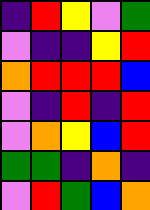[["indigo", "red", "yellow", "violet", "green"], ["violet", "indigo", "indigo", "yellow", "red"], ["orange", "red", "red", "red", "blue"], ["violet", "indigo", "red", "indigo", "red"], ["violet", "orange", "yellow", "blue", "red"], ["green", "green", "indigo", "orange", "indigo"], ["violet", "red", "green", "blue", "orange"]]